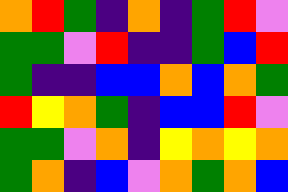[["orange", "red", "green", "indigo", "orange", "indigo", "green", "red", "violet"], ["green", "green", "violet", "red", "indigo", "indigo", "green", "blue", "red"], ["green", "indigo", "indigo", "blue", "blue", "orange", "blue", "orange", "green"], ["red", "yellow", "orange", "green", "indigo", "blue", "blue", "red", "violet"], ["green", "green", "violet", "orange", "indigo", "yellow", "orange", "yellow", "orange"], ["green", "orange", "indigo", "blue", "violet", "orange", "green", "orange", "blue"]]